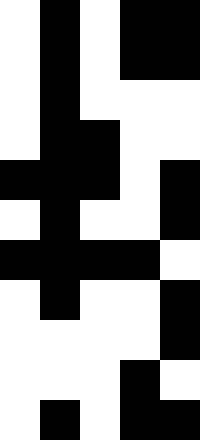[["white", "black", "white", "black", "black"], ["white", "black", "white", "black", "black"], ["white", "black", "white", "white", "white"], ["white", "black", "black", "white", "white"], ["black", "black", "black", "white", "black"], ["white", "black", "white", "white", "black"], ["black", "black", "black", "black", "white"], ["white", "black", "white", "white", "black"], ["white", "white", "white", "white", "black"], ["white", "white", "white", "black", "white"], ["white", "black", "white", "black", "black"]]